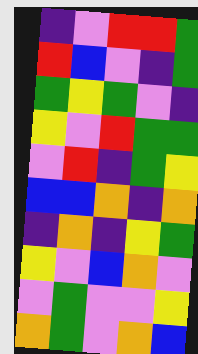[["indigo", "violet", "red", "red", "green"], ["red", "blue", "violet", "indigo", "green"], ["green", "yellow", "green", "violet", "indigo"], ["yellow", "violet", "red", "green", "green"], ["violet", "red", "indigo", "green", "yellow"], ["blue", "blue", "orange", "indigo", "orange"], ["indigo", "orange", "indigo", "yellow", "green"], ["yellow", "violet", "blue", "orange", "violet"], ["violet", "green", "violet", "violet", "yellow"], ["orange", "green", "violet", "orange", "blue"]]